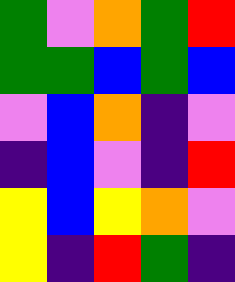[["green", "violet", "orange", "green", "red"], ["green", "green", "blue", "green", "blue"], ["violet", "blue", "orange", "indigo", "violet"], ["indigo", "blue", "violet", "indigo", "red"], ["yellow", "blue", "yellow", "orange", "violet"], ["yellow", "indigo", "red", "green", "indigo"]]